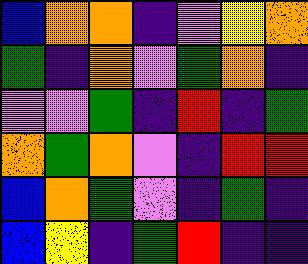[["blue", "orange", "orange", "indigo", "violet", "yellow", "orange"], ["green", "indigo", "orange", "violet", "green", "orange", "indigo"], ["violet", "violet", "green", "indigo", "red", "indigo", "green"], ["orange", "green", "orange", "violet", "indigo", "red", "red"], ["blue", "orange", "green", "violet", "indigo", "green", "indigo"], ["blue", "yellow", "indigo", "green", "red", "indigo", "indigo"]]